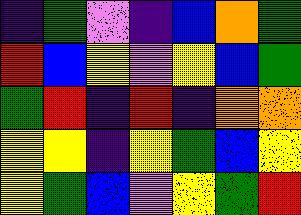[["indigo", "green", "violet", "indigo", "blue", "orange", "green"], ["red", "blue", "yellow", "violet", "yellow", "blue", "green"], ["green", "red", "indigo", "red", "indigo", "orange", "orange"], ["yellow", "yellow", "indigo", "yellow", "green", "blue", "yellow"], ["yellow", "green", "blue", "violet", "yellow", "green", "red"]]